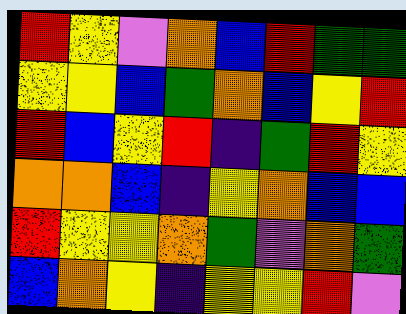[["red", "yellow", "violet", "orange", "blue", "red", "green", "green"], ["yellow", "yellow", "blue", "green", "orange", "blue", "yellow", "red"], ["red", "blue", "yellow", "red", "indigo", "green", "red", "yellow"], ["orange", "orange", "blue", "indigo", "yellow", "orange", "blue", "blue"], ["red", "yellow", "yellow", "orange", "green", "violet", "orange", "green"], ["blue", "orange", "yellow", "indigo", "yellow", "yellow", "red", "violet"]]